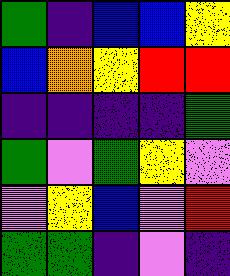[["green", "indigo", "blue", "blue", "yellow"], ["blue", "orange", "yellow", "red", "red"], ["indigo", "indigo", "indigo", "indigo", "green"], ["green", "violet", "green", "yellow", "violet"], ["violet", "yellow", "blue", "violet", "red"], ["green", "green", "indigo", "violet", "indigo"]]